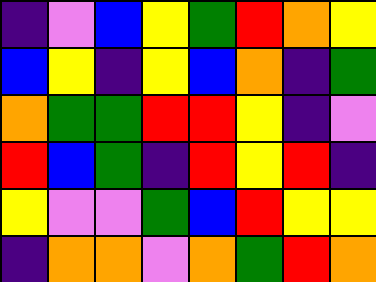[["indigo", "violet", "blue", "yellow", "green", "red", "orange", "yellow"], ["blue", "yellow", "indigo", "yellow", "blue", "orange", "indigo", "green"], ["orange", "green", "green", "red", "red", "yellow", "indigo", "violet"], ["red", "blue", "green", "indigo", "red", "yellow", "red", "indigo"], ["yellow", "violet", "violet", "green", "blue", "red", "yellow", "yellow"], ["indigo", "orange", "orange", "violet", "orange", "green", "red", "orange"]]